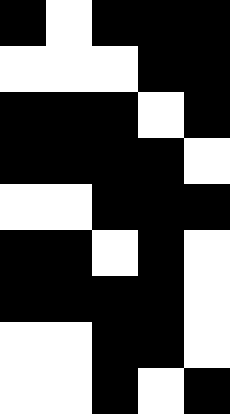[["black", "white", "black", "black", "black"], ["white", "white", "white", "black", "black"], ["black", "black", "black", "white", "black"], ["black", "black", "black", "black", "white"], ["white", "white", "black", "black", "black"], ["black", "black", "white", "black", "white"], ["black", "black", "black", "black", "white"], ["white", "white", "black", "black", "white"], ["white", "white", "black", "white", "black"]]